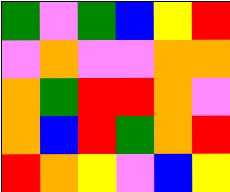[["green", "violet", "green", "blue", "yellow", "red"], ["violet", "orange", "violet", "violet", "orange", "orange"], ["orange", "green", "red", "red", "orange", "violet"], ["orange", "blue", "red", "green", "orange", "red"], ["red", "orange", "yellow", "violet", "blue", "yellow"]]